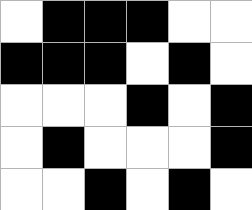[["white", "black", "black", "black", "white", "white"], ["black", "black", "black", "white", "black", "white"], ["white", "white", "white", "black", "white", "black"], ["white", "black", "white", "white", "white", "black"], ["white", "white", "black", "white", "black", "white"]]